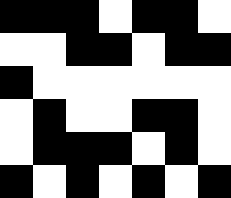[["black", "black", "black", "white", "black", "black", "white"], ["white", "white", "black", "black", "white", "black", "black"], ["black", "white", "white", "white", "white", "white", "white"], ["white", "black", "white", "white", "black", "black", "white"], ["white", "black", "black", "black", "white", "black", "white"], ["black", "white", "black", "white", "black", "white", "black"]]